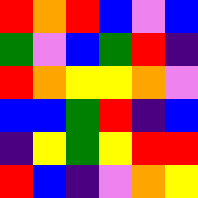[["red", "orange", "red", "blue", "violet", "blue"], ["green", "violet", "blue", "green", "red", "indigo"], ["red", "orange", "yellow", "yellow", "orange", "violet"], ["blue", "blue", "green", "red", "indigo", "blue"], ["indigo", "yellow", "green", "yellow", "red", "red"], ["red", "blue", "indigo", "violet", "orange", "yellow"]]